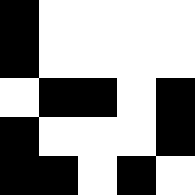[["black", "white", "white", "white", "white"], ["black", "white", "white", "white", "white"], ["white", "black", "black", "white", "black"], ["black", "white", "white", "white", "black"], ["black", "black", "white", "black", "white"]]